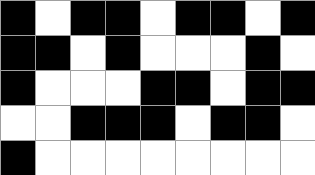[["black", "white", "black", "black", "white", "black", "black", "white", "black"], ["black", "black", "white", "black", "white", "white", "white", "black", "white"], ["black", "white", "white", "white", "black", "black", "white", "black", "black"], ["white", "white", "black", "black", "black", "white", "black", "black", "white"], ["black", "white", "white", "white", "white", "white", "white", "white", "white"]]